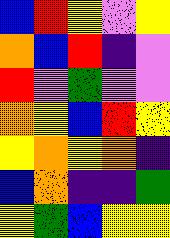[["blue", "red", "yellow", "violet", "yellow"], ["orange", "blue", "red", "indigo", "violet"], ["red", "violet", "green", "violet", "violet"], ["orange", "yellow", "blue", "red", "yellow"], ["yellow", "orange", "yellow", "orange", "indigo"], ["blue", "orange", "indigo", "indigo", "green"], ["yellow", "green", "blue", "yellow", "yellow"]]